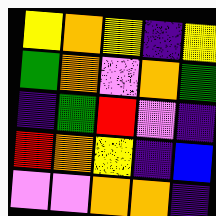[["yellow", "orange", "yellow", "indigo", "yellow"], ["green", "orange", "violet", "orange", "green"], ["indigo", "green", "red", "violet", "indigo"], ["red", "orange", "yellow", "indigo", "blue"], ["violet", "violet", "orange", "orange", "indigo"]]